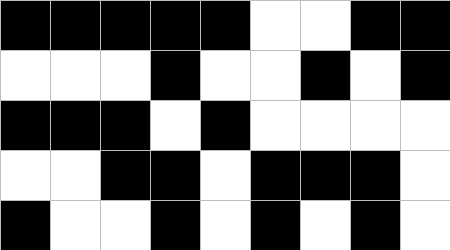[["black", "black", "black", "black", "black", "white", "white", "black", "black"], ["white", "white", "white", "black", "white", "white", "black", "white", "black"], ["black", "black", "black", "white", "black", "white", "white", "white", "white"], ["white", "white", "black", "black", "white", "black", "black", "black", "white"], ["black", "white", "white", "black", "white", "black", "white", "black", "white"]]